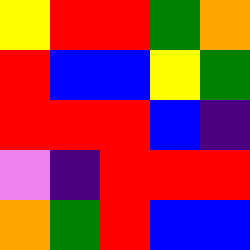[["yellow", "red", "red", "green", "orange"], ["red", "blue", "blue", "yellow", "green"], ["red", "red", "red", "blue", "indigo"], ["violet", "indigo", "red", "red", "red"], ["orange", "green", "red", "blue", "blue"]]